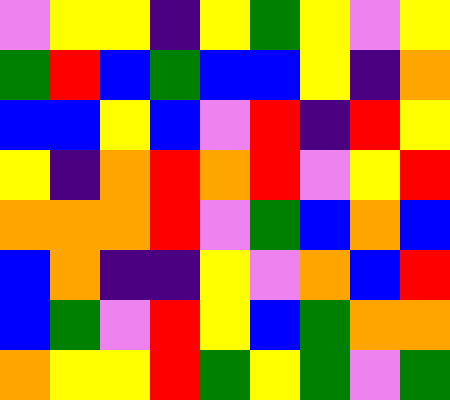[["violet", "yellow", "yellow", "indigo", "yellow", "green", "yellow", "violet", "yellow"], ["green", "red", "blue", "green", "blue", "blue", "yellow", "indigo", "orange"], ["blue", "blue", "yellow", "blue", "violet", "red", "indigo", "red", "yellow"], ["yellow", "indigo", "orange", "red", "orange", "red", "violet", "yellow", "red"], ["orange", "orange", "orange", "red", "violet", "green", "blue", "orange", "blue"], ["blue", "orange", "indigo", "indigo", "yellow", "violet", "orange", "blue", "red"], ["blue", "green", "violet", "red", "yellow", "blue", "green", "orange", "orange"], ["orange", "yellow", "yellow", "red", "green", "yellow", "green", "violet", "green"]]